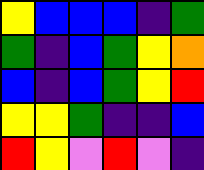[["yellow", "blue", "blue", "blue", "indigo", "green"], ["green", "indigo", "blue", "green", "yellow", "orange"], ["blue", "indigo", "blue", "green", "yellow", "red"], ["yellow", "yellow", "green", "indigo", "indigo", "blue"], ["red", "yellow", "violet", "red", "violet", "indigo"]]